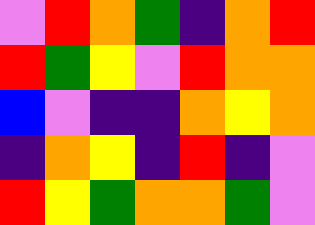[["violet", "red", "orange", "green", "indigo", "orange", "red"], ["red", "green", "yellow", "violet", "red", "orange", "orange"], ["blue", "violet", "indigo", "indigo", "orange", "yellow", "orange"], ["indigo", "orange", "yellow", "indigo", "red", "indigo", "violet"], ["red", "yellow", "green", "orange", "orange", "green", "violet"]]